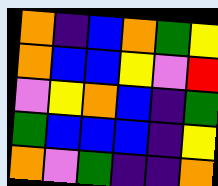[["orange", "indigo", "blue", "orange", "green", "yellow"], ["orange", "blue", "blue", "yellow", "violet", "red"], ["violet", "yellow", "orange", "blue", "indigo", "green"], ["green", "blue", "blue", "blue", "indigo", "yellow"], ["orange", "violet", "green", "indigo", "indigo", "orange"]]